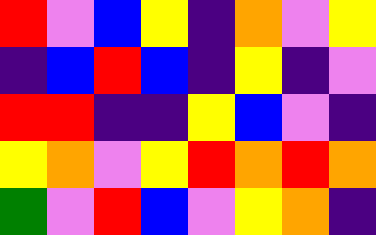[["red", "violet", "blue", "yellow", "indigo", "orange", "violet", "yellow"], ["indigo", "blue", "red", "blue", "indigo", "yellow", "indigo", "violet"], ["red", "red", "indigo", "indigo", "yellow", "blue", "violet", "indigo"], ["yellow", "orange", "violet", "yellow", "red", "orange", "red", "orange"], ["green", "violet", "red", "blue", "violet", "yellow", "orange", "indigo"]]